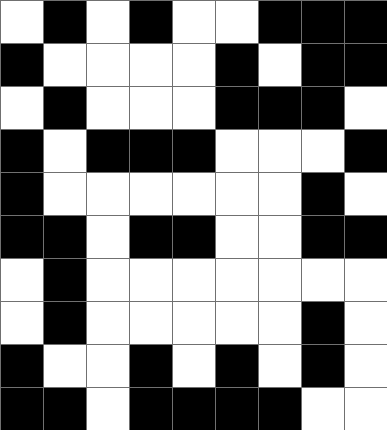[["white", "black", "white", "black", "white", "white", "black", "black", "black"], ["black", "white", "white", "white", "white", "black", "white", "black", "black"], ["white", "black", "white", "white", "white", "black", "black", "black", "white"], ["black", "white", "black", "black", "black", "white", "white", "white", "black"], ["black", "white", "white", "white", "white", "white", "white", "black", "white"], ["black", "black", "white", "black", "black", "white", "white", "black", "black"], ["white", "black", "white", "white", "white", "white", "white", "white", "white"], ["white", "black", "white", "white", "white", "white", "white", "black", "white"], ["black", "white", "white", "black", "white", "black", "white", "black", "white"], ["black", "black", "white", "black", "black", "black", "black", "white", "white"]]